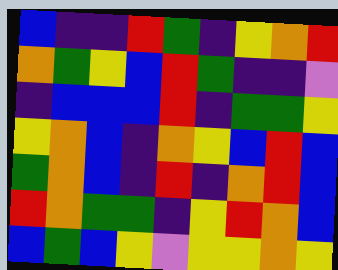[["blue", "indigo", "indigo", "red", "green", "indigo", "yellow", "orange", "red"], ["orange", "green", "yellow", "blue", "red", "green", "indigo", "indigo", "violet"], ["indigo", "blue", "blue", "blue", "red", "indigo", "green", "green", "yellow"], ["yellow", "orange", "blue", "indigo", "orange", "yellow", "blue", "red", "blue"], ["green", "orange", "blue", "indigo", "red", "indigo", "orange", "red", "blue"], ["red", "orange", "green", "green", "indigo", "yellow", "red", "orange", "blue"], ["blue", "green", "blue", "yellow", "violet", "yellow", "yellow", "orange", "yellow"]]